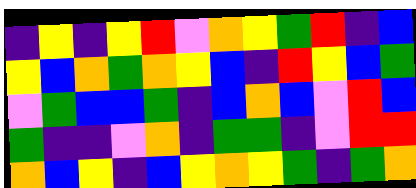[["indigo", "yellow", "indigo", "yellow", "red", "violet", "orange", "yellow", "green", "red", "indigo", "blue"], ["yellow", "blue", "orange", "green", "orange", "yellow", "blue", "indigo", "red", "yellow", "blue", "green"], ["violet", "green", "blue", "blue", "green", "indigo", "blue", "orange", "blue", "violet", "red", "blue"], ["green", "indigo", "indigo", "violet", "orange", "indigo", "green", "green", "indigo", "violet", "red", "red"], ["orange", "blue", "yellow", "indigo", "blue", "yellow", "orange", "yellow", "green", "indigo", "green", "orange"]]